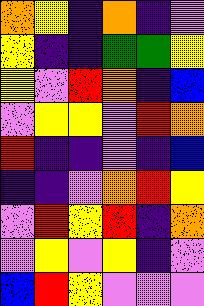[["orange", "yellow", "indigo", "orange", "indigo", "violet"], ["yellow", "indigo", "indigo", "green", "green", "yellow"], ["yellow", "violet", "red", "orange", "indigo", "blue"], ["violet", "yellow", "yellow", "violet", "red", "orange"], ["red", "indigo", "indigo", "violet", "indigo", "blue"], ["indigo", "indigo", "violet", "orange", "red", "yellow"], ["violet", "red", "yellow", "red", "indigo", "orange"], ["violet", "yellow", "violet", "yellow", "indigo", "violet"], ["blue", "red", "yellow", "violet", "violet", "violet"]]